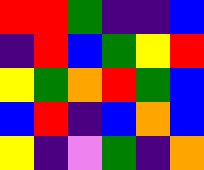[["red", "red", "green", "indigo", "indigo", "blue"], ["indigo", "red", "blue", "green", "yellow", "red"], ["yellow", "green", "orange", "red", "green", "blue"], ["blue", "red", "indigo", "blue", "orange", "blue"], ["yellow", "indigo", "violet", "green", "indigo", "orange"]]